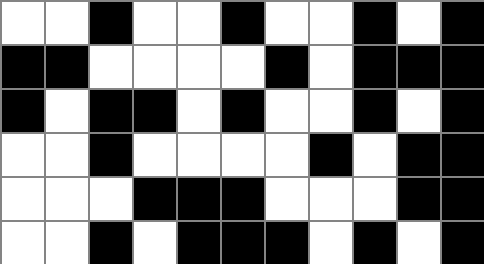[["white", "white", "black", "white", "white", "black", "white", "white", "black", "white", "black"], ["black", "black", "white", "white", "white", "white", "black", "white", "black", "black", "black"], ["black", "white", "black", "black", "white", "black", "white", "white", "black", "white", "black"], ["white", "white", "black", "white", "white", "white", "white", "black", "white", "black", "black"], ["white", "white", "white", "black", "black", "black", "white", "white", "white", "black", "black"], ["white", "white", "black", "white", "black", "black", "black", "white", "black", "white", "black"]]